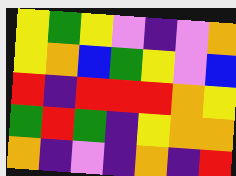[["yellow", "green", "yellow", "violet", "indigo", "violet", "orange"], ["yellow", "orange", "blue", "green", "yellow", "violet", "blue"], ["red", "indigo", "red", "red", "red", "orange", "yellow"], ["green", "red", "green", "indigo", "yellow", "orange", "orange"], ["orange", "indigo", "violet", "indigo", "orange", "indigo", "red"]]